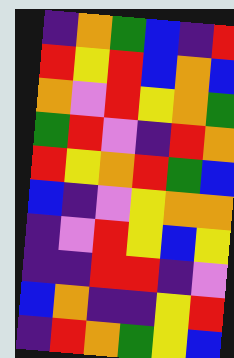[["indigo", "orange", "green", "blue", "indigo", "red"], ["red", "yellow", "red", "blue", "orange", "blue"], ["orange", "violet", "red", "yellow", "orange", "green"], ["green", "red", "violet", "indigo", "red", "orange"], ["red", "yellow", "orange", "red", "green", "blue"], ["blue", "indigo", "violet", "yellow", "orange", "orange"], ["indigo", "violet", "red", "yellow", "blue", "yellow"], ["indigo", "indigo", "red", "red", "indigo", "violet"], ["blue", "orange", "indigo", "indigo", "yellow", "red"], ["indigo", "red", "orange", "green", "yellow", "blue"]]